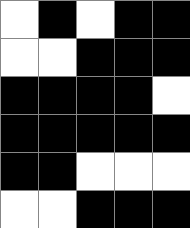[["white", "black", "white", "black", "black"], ["white", "white", "black", "black", "black"], ["black", "black", "black", "black", "white"], ["black", "black", "black", "black", "black"], ["black", "black", "white", "white", "white"], ["white", "white", "black", "black", "black"]]